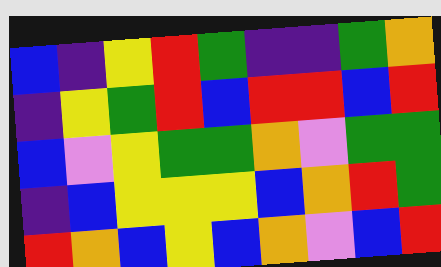[["blue", "indigo", "yellow", "red", "green", "indigo", "indigo", "green", "orange"], ["indigo", "yellow", "green", "red", "blue", "red", "red", "blue", "red"], ["blue", "violet", "yellow", "green", "green", "orange", "violet", "green", "green"], ["indigo", "blue", "yellow", "yellow", "yellow", "blue", "orange", "red", "green"], ["red", "orange", "blue", "yellow", "blue", "orange", "violet", "blue", "red"]]